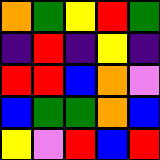[["orange", "green", "yellow", "red", "green"], ["indigo", "red", "indigo", "yellow", "indigo"], ["red", "red", "blue", "orange", "violet"], ["blue", "green", "green", "orange", "blue"], ["yellow", "violet", "red", "blue", "red"]]